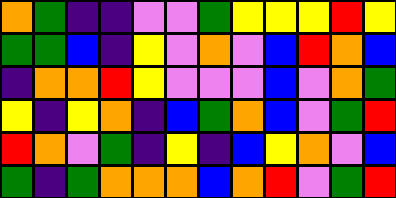[["orange", "green", "indigo", "indigo", "violet", "violet", "green", "yellow", "yellow", "yellow", "red", "yellow"], ["green", "green", "blue", "indigo", "yellow", "violet", "orange", "violet", "blue", "red", "orange", "blue"], ["indigo", "orange", "orange", "red", "yellow", "violet", "violet", "violet", "blue", "violet", "orange", "green"], ["yellow", "indigo", "yellow", "orange", "indigo", "blue", "green", "orange", "blue", "violet", "green", "red"], ["red", "orange", "violet", "green", "indigo", "yellow", "indigo", "blue", "yellow", "orange", "violet", "blue"], ["green", "indigo", "green", "orange", "orange", "orange", "blue", "orange", "red", "violet", "green", "red"]]